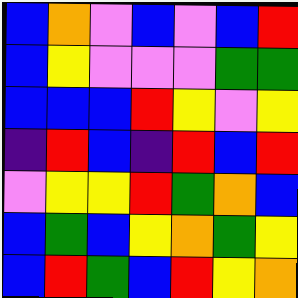[["blue", "orange", "violet", "blue", "violet", "blue", "red"], ["blue", "yellow", "violet", "violet", "violet", "green", "green"], ["blue", "blue", "blue", "red", "yellow", "violet", "yellow"], ["indigo", "red", "blue", "indigo", "red", "blue", "red"], ["violet", "yellow", "yellow", "red", "green", "orange", "blue"], ["blue", "green", "blue", "yellow", "orange", "green", "yellow"], ["blue", "red", "green", "blue", "red", "yellow", "orange"]]